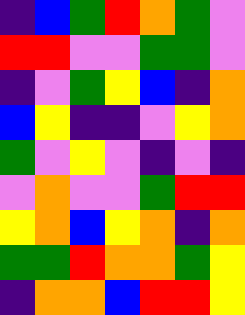[["indigo", "blue", "green", "red", "orange", "green", "violet"], ["red", "red", "violet", "violet", "green", "green", "violet"], ["indigo", "violet", "green", "yellow", "blue", "indigo", "orange"], ["blue", "yellow", "indigo", "indigo", "violet", "yellow", "orange"], ["green", "violet", "yellow", "violet", "indigo", "violet", "indigo"], ["violet", "orange", "violet", "violet", "green", "red", "red"], ["yellow", "orange", "blue", "yellow", "orange", "indigo", "orange"], ["green", "green", "red", "orange", "orange", "green", "yellow"], ["indigo", "orange", "orange", "blue", "red", "red", "yellow"]]